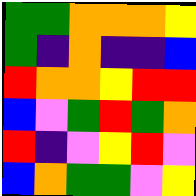[["green", "green", "orange", "orange", "orange", "yellow"], ["green", "indigo", "orange", "indigo", "indigo", "blue"], ["red", "orange", "orange", "yellow", "red", "red"], ["blue", "violet", "green", "red", "green", "orange"], ["red", "indigo", "violet", "yellow", "red", "violet"], ["blue", "orange", "green", "green", "violet", "yellow"]]